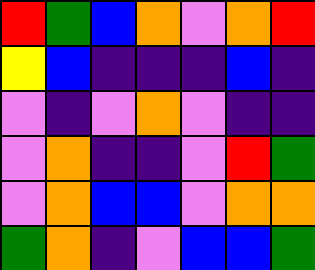[["red", "green", "blue", "orange", "violet", "orange", "red"], ["yellow", "blue", "indigo", "indigo", "indigo", "blue", "indigo"], ["violet", "indigo", "violet", "orange", "violet", "indigo", "indigo"], ["violet", "orange", "indigo", "indigo", "violet", "red", "green"], ["violet", "orange", "blue", "blue", "violet", "orange", "orange"], ["green", "orange", "indigo", "violet", "blue", "blue", "green"]]